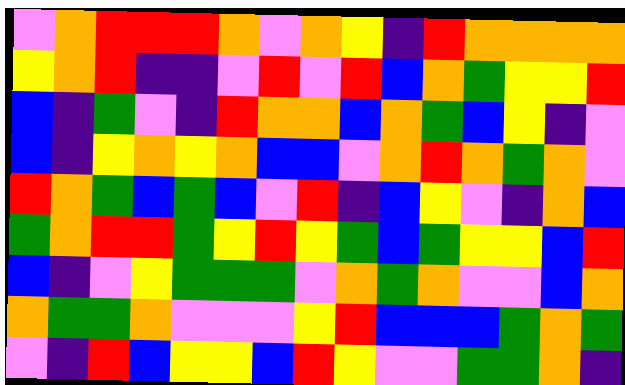[["violet", "orange", "red", "red", "red", "orange", "violet", "orange", "yellow", "indigo", "red", "orange", "orange", "orange", "orange"], ["yellow", "orange", "red", "indigo", "indigo", "violet", "red", "violet", "red", "blue", "orange", "green", "yellow", "yellow", "red"], ["blue", "indigo", "green", "violet", "indigo", "red", "orange", "orange", "blue", "orange", "green", "blue", "yellow", "indigo", "violet"], ["blue", "indigo", "yellow", "orange", "yellow", "orange", "blue", "blue", "violet", "orange", "red", "orange", "green", "orange", "violet"], ["red", "orange", "green", "blue", "green", "blue", "violet", "red", "indigo", "blue", "yellow", "violet", "indigo", "orange", "blue"], ["green", "orange", "red", "red", "green", "yellow", "red", "yellow", "green", "blue", "green", "yellow", "yellow", "blue", "red"], ["blue", "indigo", "violet", "yellow", "green", "green", "green", "violet", "orange", "green", "orange", "violet", "violet", "blue", "orange"], ["orange", "green", "green", "orange", "violet", "violet", "violet", "yellow", "red", "blue", "blue", "blue", "green", "orange", "green"], ["violet", "indigo", "red", "blue", "yellow", "yellow", "blue", "red", "yellow", "violet", "violet", "green", "green", "orange", "indigo"]]